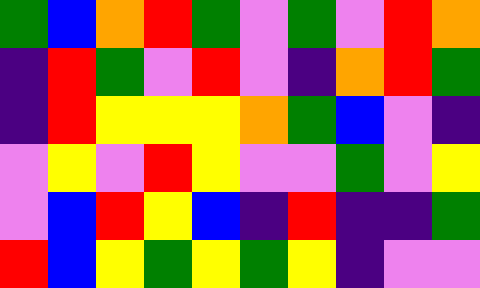[["green", "blue", "orange", "red", "green", "violet", "green", "violet", "red", "orange"], ["indigo", "red", "green", "violet", "red", "violet", "indigo", "orange", "red", "green"], ["indigo", "red", "yellow", "yellow", "yellow", "orange", "green", "blue", "violet", "indigo"], ["violet", "yellow", "violet", "red", "yellow", "violet", "violet", "green", "violet", "yellow"], ["violet", "blue", "red", "yellow", "blue", "indigo", "red", "indigo", "indigo", "green"], ["red", "blue", "yellow", "green", "yellow", "green", "yellow", "indigo", "violet", "violet"]]